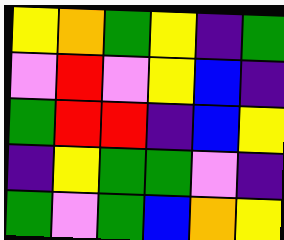[["yellow", "orange", "green", "yellow", "indigo", "green"], ["violet", "red", "violet", "yellow", "blue", "indigo"], ["green", "red", "red", "indigo", "blue", "yellow"], ["indigo", "yellow", "green", "green", "violet", "indigo"], ["green", "violet", "green", "blue", "orange", "yellow"]]